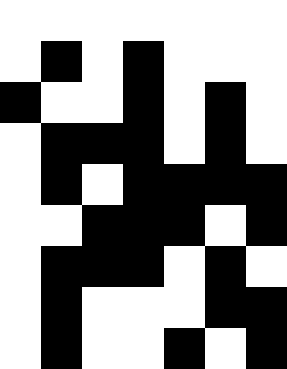[["white", "white", "white", "white", "white", "white", "white"], ["white", "black", "white", "black", "white", "white", "white"], ["black", "white", "white", "black", "white", "black", "white"], ["white", "black", "black", "black", "white", "black", "white"], ["white", "black", "white", "black", "black", "black", "black"], ["white", "white", "black", "black", "black", "white", "black"], ["white", "black", "black", "black", "white", "black", "white"], ["white", "black", "white", "white", "white", "black", "black"], ["white", "black", "white", "white", "black", "white", "black"]]